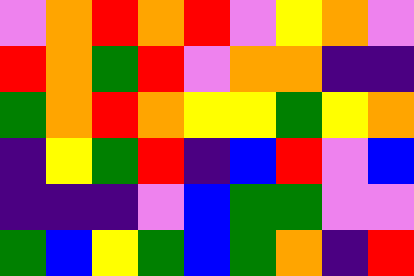[["violet", "orange", "red", "orange", "red", "violet", "yellow", "orange", "violet"], ["red", "orange", "green", "red", "violet", "orange", "orange", "indigo", "indigo"], ["green", "orange", "red", "orange", "yellow", "yellow", "green", "yellow", "orange"], ["indigo", "yellow", "green", "red", "indigo", "blue", "red", "violet", "blue"], ["indigo", "indigo", "indigo", "violet", "blue", "green", "green", "violet", "violet"], ["green", "blue", "yellow", "green", "blue", "green", "orange", "indigo", "red"]]